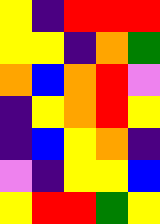[["yellow", "indigo", "red", "red", "red"], ["yellow", "yellow", "indigo", "orange", "green"], ["orange", "blue", "orange", "red", "violet"], ["indigo", "yellow", "orange", "red", "yellow"], ["indigo", "blue", "yellow", "orange", "indigo"], ["violet", "indigo", "yellow", "yellow", "blue"], ["yellow", "red", "red", "green", "yellow"]]